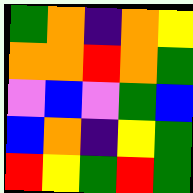[["green", "orange", "indigo", "orange", "yellow"], ["orange", "orange", "red", "orange", "green"], ["violet", "blue", "violet", "green", "blue"], ["blue", "orange", "indigo", "yellow", "green"], ["red", "yellow", "green", "red", "green"]]